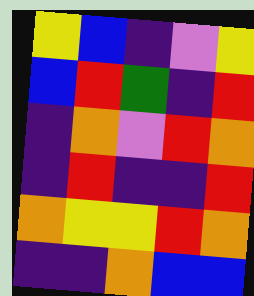[["yellow", "blue", "indigo", "violet", "yellow"], ["blue", "red", "green", "indigo", "red"], ["indigo", "orange", "violet", "red", "orange"], ["indigo", "red", "indigo", "indigo", "red"], ["orange", "yellow", "yellow", "red", "orange"], ["indigo", "indigo", "orange", "blue", "blue"]]